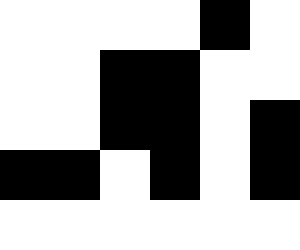[["white", "white", "white", "white", "black", "white"], ["white", "white", "black", "black", "white", "white"], ["white", "white", "black", "black", "white", "black"], ["black", "black", "white", "black", "white", "black"], ["white", "white", "white", "white", "white", "white"]]